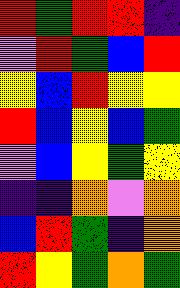[["red", "green", "red", "red", "indigo"], ["violet", "red", "green", "blue", "red"], ["yellow", "blue", "red", "yellow", "yellow"], ["red", "blue", "yellow", "blue", "green"], ["violet", "blue", "yellow", "green", "yellow"], ["indigo", "indigo", "orange", "violet", "orange"], ["blue", "red", "green", "indigo", "orange"], ["red", "yellow", "green", "orange", "green"]]